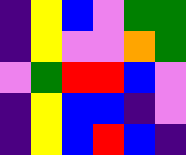[["indigo", "yellow", "blue", "violet", "green", "green"], ["indigo", "yellow", "violet", "violet", "orange", "green"], ["violet", "green", "red", "red", "blue", "violet"], ["indigo", "yellow", "blue", "blue", "indigo", "violet"], ["indigo", "yellow", "blue", "red", "blue", "indigo"]]